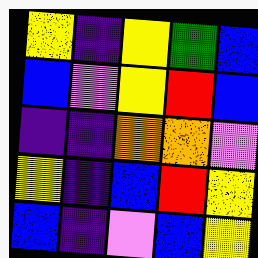[["yellow", "indigo", "yellow", "green", "blue"], ["blue", "violet", "yellow", "red", "blue"], ["indigo", "indigo", "orange", "orange", "violet"], ["yellow", "indigo", "blue", "red", "yellow"], ["blue", "indigo", "violet", "blue", "yellow"]]